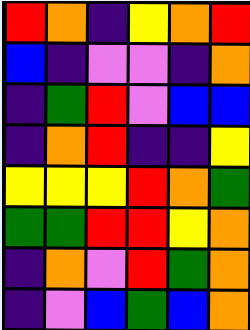[["red", "orange", "indigo", "yellow", "orange", "red"], ["blue", "indigo", "violet", "violet", "indigo", "orange"], ["indigo", "green", "red", "violet", "blue", "blue"], ["indigo", "orange", "red", "indigo", "indigo", "yellow"], ["yellow", "yellow", "yellow", "red", "orange", "green"], ["green", "green", "red", "red", "yellow", "orange"], ["indigo", "orange", "violet", "red", "green", "orange"], ["indigo", "violet", "blue", "green", "blue", "orange"]]